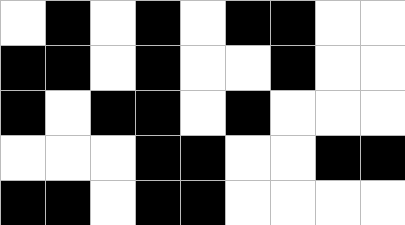[["white", "black", "white", "black", "white", "black", "black", "white", "white"], ["black", "black", "white", "black", "white", "white", "black", "white", "white"], ["black", "white", "black", "black", "white", "black", "white", "white", "white"], ["white", "white", "white", "black", "black", "white", "white", "black", "black"], ["black", "black", "white", "black", "black", "white", "white", "white", "white"]]